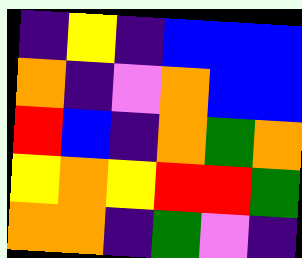[["indigo", "yellow", "indigo", "blue", "blue", "blue"], ["orange", "indigo", "violet", "orange", "blue", "blue"], ["red", "blue", "indigo", "orange", "green", "orange"], ["yellow", "orange", "yellow", "red", "red", "green"], ["orange", "orange", "indigo", "green", "violet", "indigo"]]